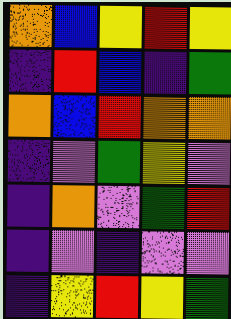[["orange", "blue", "yellow", "red", "yellow"], ["indigo", "red", "blue", "indigo", "green"], ["orange", "blue", "red", "orange", "orange"], ["indigo", "violet", "green", "yellow", "violet"], ["indigo", "orange", "violet", "green", "red"], ["indigo", "violet", "indigo", "violet", "violet"], ["indigo", "yellow", "red", "yellow", "green"]]